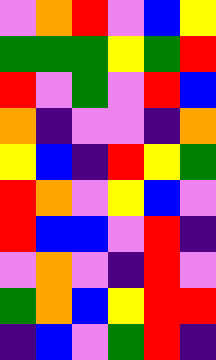[["violet", "orange", "red", "violet", "blue", "yellow"], ["green", "green", "green", "yellow", "green", "red"], ["red", "violet", "green", "violet", "red", "blue"], ["orange", "indigo", "violet", "violet", "indigo", "orange"], ["yellow", "blue", "indigo", "red", "yellow", "green"], ["red", "orange", "violet", "yellow", "blue", "violet"], ["red", "blue", "blue", "violet", "red", "indigo"], ["violet", "orange", "violet", "indigo", "red", "violet"], ["green", "orange", "blue", "yellow", "red", "red"], ["indigo", "blue", "violet", "green", "red", "indigo"]]